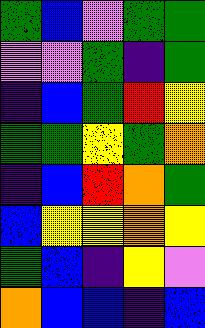[["green", "blue", "violet", "green", "green"], ["violet", "violet", "green", "indigo", "green"], ["indigo", "blue", "green", "red", "yellow"], ["green", "green", "yellow", "green", "orange"], ["indigo", "blue", "red", "orange", "green"], ["blue", "yellow", "yellow", "orange", "yellow"], ["green", "blue", "indigo", "yellow", "violet"], ["orange", "blue", "blue", "indigo", "blue"]]